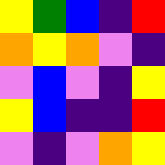[["yellow", "green", "blue", "indigo", "red"], ["orange", "yellow", "orange", "violet", "indigo"], ["violet", "blue", "violet", "indigo", "yellow"], ["yellow", "blue", "indigo", "indigo", "red"], ["violet", "indigo", "violet", "orange", "yellow"]]